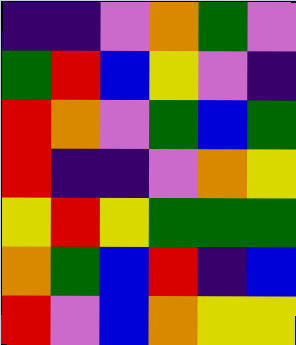[["indigo", "indigo", "violet", "orange", "green", "violet"], ["green", "red", "blue", "yellow", "violet", "indigo"], ["red", "orange", "violet", "green", "blue", "green"], ["red", "indigo", "indigo", "violet", "orange", "yellow"], ["yellow", "red", "yellow", "green", "green", "green"], ["orange", "green", "blue", "red", "indigo", "blue"], ["red", "violet", "blue", "orange", "yellow", "yellow"]]